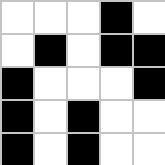[["white", "white", "white", "black", "white"], ["white", "black", "white", "black", "black"], ["black", "white", "white", "white", "black"], ["black", "white", "black", "white", "white"], ["black", "white", "black", "white", "white"]]